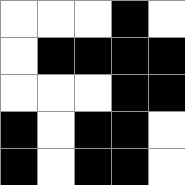[["white", "white", "white", "black", "white"], ["white", "black", "black", "black", "black"], ["white", "white", "white", "black", "black"], ["black", "white", "black", "black", "white"], ["black", "white", "black", "black", "white"]]